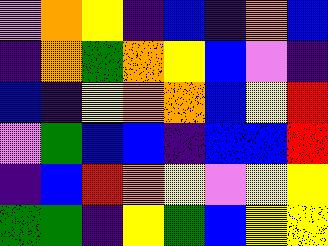[["violet", "orange", "yellow", "indigo", "blue", "indigo", "orange", "blue"], ["indigo", "orange", "green", "orange", "yellow", "blue", "violet", "indigo"], ["blue", "indigo", "yellow", "orange", "orange", "blue", "yellow", "red"], ["violet", "green", "blue", "blue", "indigo", "blue", "blue", "red"], ["indigo", "blue", "red", "orange", "yellow", "violet", "yellow", "yellow"], ["green", "green", "indigo", "yellow", "green", "blue", "yellow", "yellow"]]